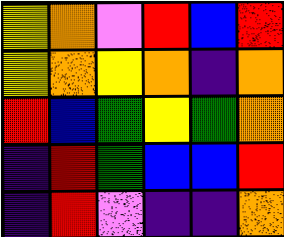[["yellow", "orange", "violet", "red", "blue", "red"], ["yellow", "orange", "yellow", "orange", "indigo", "orange"], ["red", "blue", "green", "yellow", "green", "orange"], ["indigo", "red", "green", "blue", "blue", "red"], ["indigo", "red", "violet", "indigo", "indigo", "orange"]]